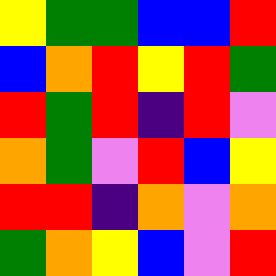[["yellow", "green", "green", "blue", "blue", "red"], ["blue", "orange", "red", "yellow", "red", "green"], ["red", "green", "red", "indigo", "red", "violet"], ["orange", "green", "violet", "red", "blue", "yellow"], ["red", "red", "indigo", "orange", "violet", "orange"], ["green", "orange", "yellow", "blue", "violet", "red"]]